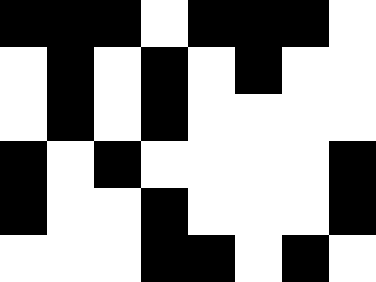[["black", "black", "black", "white", "black", "black", "black", "white"], ["white", "black", "white", "black", "white", "black", "white", "white"], ["white", "black", "white", "black", "white", "white", "white", "white"], ["black", "white", "black", "white", "white", "white", "white", "black"], ["black", "white", "white", "black", "white", "white", "white", "black"], ["white", "white", "white", "black", "black", "white", "black", "white"]]